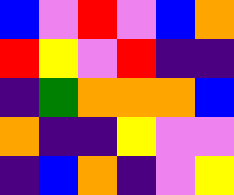[["blue", "violet", "red", "violet", "blue", "orange"], ["red", "yellow", "violet", "red", "indigo", "indigo"], ["indigo", "green", "orange", "orange", "orange", "blue"], ["orange", "indigo", "indigo", "yellow", "violet", "violet"], ["indigo", "blue", "orange", "indigo", "violet", "yellow"]]